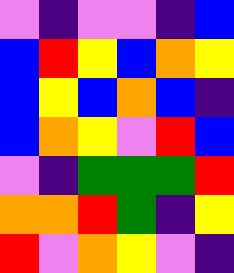[["violet", "indigo", "violet", "violet", "indigo", "blue"], ["blue", "red", "yellow", "blue", "orange", "yellow"], ["blue", "yellow", "blue", "orange", "blue", "indigo"], ["blue", "orange", "yellow", "violet", "red", "blue"], ["violet", "indigo", "green", "green", "green", "red"], ["orange", "orange", "red", "green", "indigo", "yellow"], ["red", "violet", "orange", "yellow", "violet", "indigo"]]